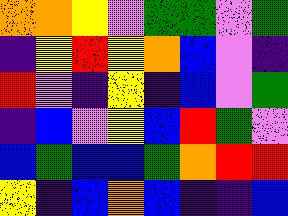[["orange", "orange", "yellow", "violet", "green", "green", "violet", "green"], ["indigo", "yellow", "red", "yellow", "orange", "blue", "violet", "indigo"], ["red", "violet", "indigo", "yellow", "indigo", "blue", "violet", "green"], ["indigo", "blue", "violet", "yellow", "blue", "red", "green", "violet"], ["blue", "green", "blue", "blue", "green", "orange", "red", "red"], ["yellow", "indigo", "blue", "orange", "blue", "indigo", "indigo", "blue"]]